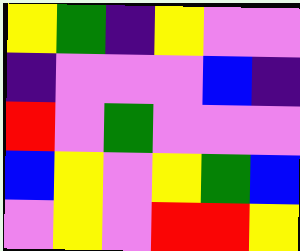[["yellow", "green", "indigo", "yellow", "violet", "violet"], ["indigo", "violet", "violet", "violet", "blue", "indigo"], ["red", "violet", "green", "violet", "violet", "violet"], ["blue", "yellow", "violet", "yellow", "green", "blue"], ["violet", "yellow", "violet", "red", "red", "yellow"]]